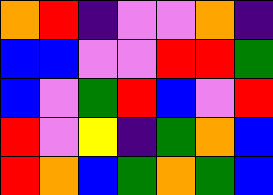[["orange", "red", "indigo", "violet", "violet", "orange", "indigo"], ["blue", "blue", "violet", "violet", "red", "red", "green"], ["blue", "violet", "green", "red", "blue", "violet", "red"], ["red", "violet", "yellow", "indigo", "green", "orange", "blue"], ["red", "orange", "blue", "green", "orange", "green", "blue"]]